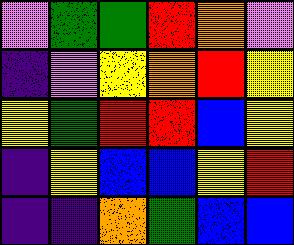[["violet", "green", "green", "red", "orange", "violet"], ["indigo", "violet", "yellow", "orange", "red", "yellow"], ["yellow", "green", "red", "red", "blue", "yellow"], ["indigo", "yellow", "blue", "blue", "yellow", "red"], ["indigo", "indigo", "orange", "green", "blue", "blue"]]